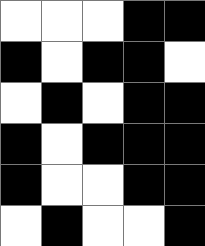[["white", "white", "white", "black", "black"], ["black", "white", "black", "black", "white"], ["white", "black", "white", "black", "black"], ["black", "white", "black", "black", "black"], ["black", "white", "white", "black", "black"], ["white", "black", "white", "white", "black"]]